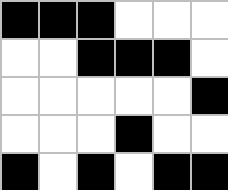[["black", "black", "black", "white", "white", "white"], ["white", "white", "black", "black", "black", "white"], ["white", "white", "white", "white", "white", "black"], ["white", "white", "white", "black", "white", "white"], ["black", "white", "black", "white", "black", "black"]]